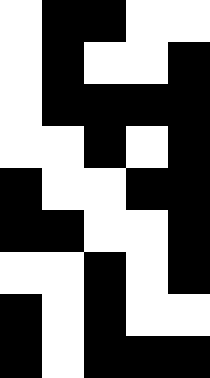[["white", "black", "black", "white", "white"], ["white", "black", "white", "white", "black"], ["white", "black", "black", "black", "black"], ["white", "white", "black", "white", "black"], ["black", "white", "white", "black", "black"], ["black", "black", "white", "white", "black"], ["white", "white", "black", "white", "black"], ["black", "white", "black", "white", "white"], ["black", "white", "black", "black", "black"]]